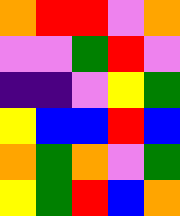[["orange", "red", "red", "violet", "orange"], ["violet", "violet", "green", "red", "violet"], ["indigo", "indigo", "violet", "yellow", "green"], ["yellow", "blue", "blue", "red", "blue"], ["orange", "green", "orange", "violet", "green"], ["yellow", "green", "red", "blue", "orange"]]